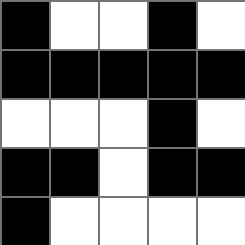[["black", "white", "white", "black", "white"], ["black", "black", "black", "black", "black"], ["white", "white", "white", "black", "white"], ["black", "black", "white", "black", "black"], ["black", "white", "white", "white", "white"]]